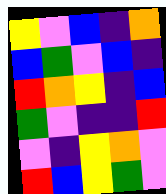[["yellow", "violet", "blue", "indigo", "orange"], ["blue", "green", "violet", "blue", "indigo"], ["red", "orange", "yellow", "indigo", "blue"], ["green", "violet", "indigo", "indigo", "red"], ["violet", "indigo", "yellow", "orange", "violet"], ["red", "blue", "yellow", "green", "violet"]]